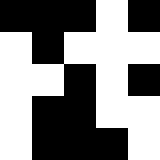[["black", "black", "black", "white", "black"], ["white", "black", "white", "white", "white"], ["white", "white", "black", "white", "black"], ["white", "black", "black", "white", "white"], ["white", "black", "black", "black", "white"]]